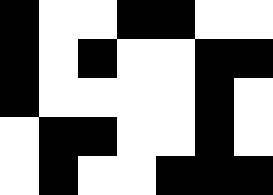[["black", "white", "white", "black", "black", "white", "white"], ["black", "white", "black", "white", "white", "black", "black"], ["black", "white", "white", "white", "white", "black", "white"], ["white", "black", "black", "white", "white", "black", "white"], ["white", "black", "white", "white", "black", "black", "black"]]